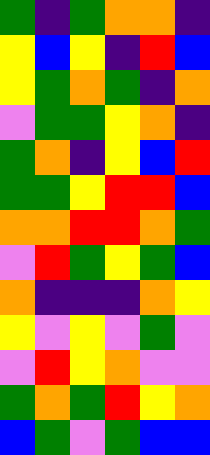[["green", "indigo", "green", "orange", "orange", "indigo"], ["yellow", "blue", "yellow", "indigo", "red", "blue"], ["yellow", "green", "orange", "green", "indigo", "orange"], ["violet", "green", "green", "yellow", "orange", "indigo"], ["green", "orange", "indigo", "yellow", "blue", "red"], ["green", "green", "yellow", "red", "red", "blue"], ["orange", "orange", "red", "red", "orange", "green"], ["violet", "red", "green", "yellow", "green", "blue"], ["orange", "indigo", "indigo", "indigo", "orange", "yellow"], ["yellow", "violet", "yellow", "violet", "green", "violet"], ["violet", "red", "yellow", "orange", "violet", "violet"], ["green", "orange", "green", "red", "yellow", "orange"], ["blue", "green", "violet", "green", "blue", "blue"]]